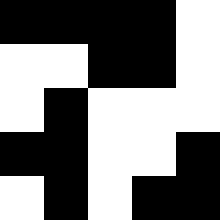[["black", "black", "black", "black", "white"], ["white", "white", "black", "black", "white"], ["white", "black", "white", "white", "white"], ["black", "black", "white", "white", "black"], ["white", "black", "white", "black", "black"]]